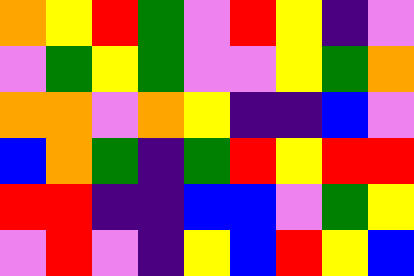[["orange", "yellow", "red", "green", "violet", "red", "yellow", "indigo", "violet"], ["violet", "green", "yellow", "green", "violet", "violet", "yellow", "green", "orange"], ["orange", "orange", "violet", "orange", "yellow", "indigo", "indigo", "blue", "violet"], ["blue", "orange", "green", "indigo", "green", "red", "yellow", "red", "red"], ["red", "red", "indigo", "indigo", "blue", "blue", "violet", "green", "yellow"], ["violet", "red", "violet", "indigo", "yellow", "blue", "red", "yellow", "blue"]]